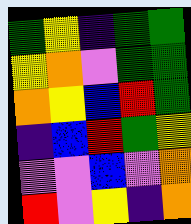[["green", "yellow", "indigo", "green", "green"], ["yellow", "orange", "violet", "green", "green"], ["orange", "yellow", "blue", "red", "green"], ["indigo", "blue", "red", "green", "yellow"], ["violet", "violet", "blue", "violet", "orange"], ["red", "violet", "yellow", "indigo", "orange"]]